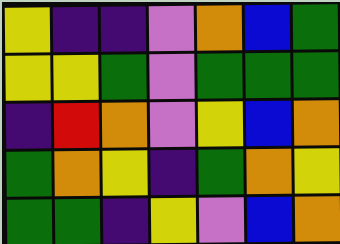[["yellow", "indigo", "indigo", "violet", "orange", "blue", "green"], ["yellow", "yellow", "green", "violet", "green", "green", "green"], ["indigo", "red", "orange", "violet", "yellow", "blue", "orange"], ["green", "orange", "yellow", "indigo", "green", "orange", "yellow"], ["green", "green", "indigo", "yellow", "violet", "blue", "orange"]]